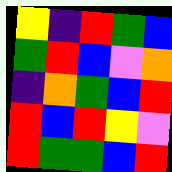[["yellow", "indigo", "red", "green", "blue"], ["green", "red", "blue", "violet", "orange"], ["indigo", "orange", "green", "blue", "red"], ["red", "blue", "red", "yellow", "violet"], ["red", "green", "green", "blue", "red"]]